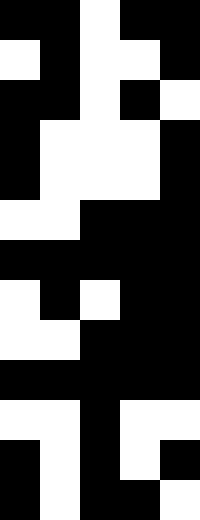[["black", "black", "white", "black", "black"], ["white", "black", "white", "white", "black"], ["black", "black", "white", "black", "white"], ["black", "white", "white", "white", "black"], ["black", "white", "white", "white", "black"], ["white", "white", "black", "black", "black"], ["black", "black", "black", "black", "black"], ["white", "black", "white", "black", "black"], ["white", "white", "black", "black", "black"], ["black", "black", "black", "black", "black"], ["white", "white", "black", "white", "white"], ["black", "white", "black", "white", "black"], ["black", "white", "black", "black", "white"]]